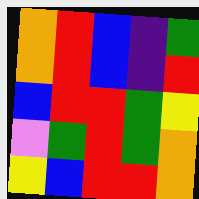[["orange", "red", "blue", "indigo", "green"], ["orange", "red", "blue", "indigo", "red"], ["blue", "red", "red", "green", "yellow"], ["violet", "green", "red", "green", "orange"], ["yellow", "blue", "red", "red", "orange"]]